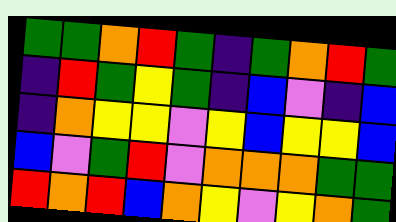[["green", "green", "orange", "red", "green", "indigo", "green", "orange", "red", "green"], ["indigo", "red", "green", "yellow", "green", "indigo", "blue", "violet", "indigo", "blue"], ["indigo", "orange", "yellow", "yellow", "violet", "yellow", "blue", "yellow", "yellow", "blue"], ["blue", "violet", "green", "red", "violet", "orange", "orange", "orange", "green", "green"], ["red", "orange", "red", "blue", "orange", "yellow", "violet", "yellow", "orange", "green"]]